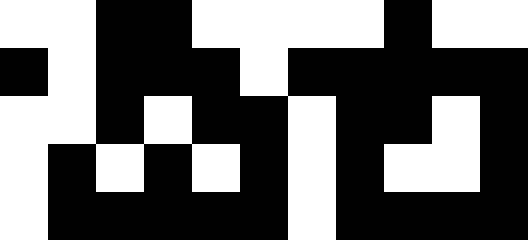[["white", "white", "black", "black", "white", "white", "white", "white", "black", "white", "white"], ["black", "white", "black", "black", "black", "white", "black", "black", "black", "black", "black"], ["white", "white", "black", "white", "black", "black", "white", "black", "black", "white", "black"], ["white", "black", "white", "black", "white", "black", "white", "black", "white", "white", "black"], ["white", "black", "black", "black", "black", "black", "white", "black", "black", "black", "black"]]